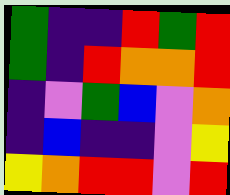[["green", "indigo", "indigo", "red", "green", "red"], ["green", "indigo", "red", "orange", "orange", "red"], ["indigo", "violet", "green", "blue", "violet", "orange"], ["indigo", "blue", "indigo", "indigo", "violet", "yellow"], ["yellow", "orange", "red", "red", "violet", "red"]]